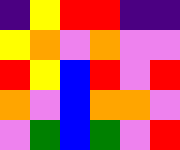[["indigo", "yellow", "red", "red", "indigo", "indigo"], ["yellow", "orange", "violet", "orange", "violet", "violet"], ["red", "yellow", "blue", "red", "violet", "red"], ["orange", "violet", "blue", "orange", "orange", "violet"], ["violet", "green", "blue", "green", "violet", "red"]]